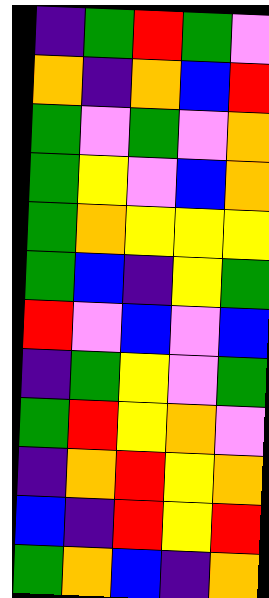[["indigo", "green", "red", "green", "violet"], ["orange", "indigo", "orange", "blue", "red"], ["green", "violet", "green", "violet", "orange"], ["green", "yellow", "violet", "blue", "orange"], ["green", "orange", "yellow", "yellow", "yellow"], ["green", "blue", "indigo", "yellow", "green"], ["red", "violet", "blue", "violet", "blue"], ["indigo", "green", "yellow", "violet", "green"], ["green", "red", "yellow", "orange", "violet"], ["indigo", "orange", "red", "yellow", "orange"], ["blue", "indigo", "red", "yellow", "red"], ["green", "orange", "blue", "indigo", "orange"]]